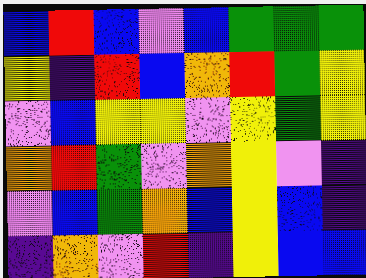[["blue", "red", "blue", "violet", "blue", "green", "green", "green"], ["yellow", "indigo", "red", "blue", "orange", "red", "green", "yellow"], ["violet", "blue", "yellow", "yellow", "violet", "yellow", "green", "yellow"], ["orange", "red", "green", "violet", "orange", "yellow", "violet", "indigo"], ["violet", "blue", "green", "orange", "blue", "yellow", "blue", "indigo"], ["indigo", "orange", "violet", "red", "indigo", "yellow", "blue", "blue"]]